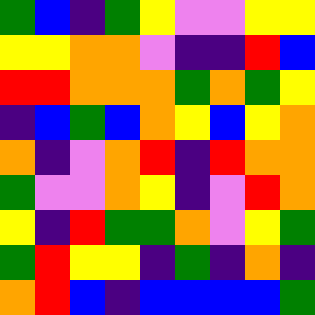[["green", "blue", "indigo", "green", "yellow", "violet", "violet", "yellow", "yellow"], ["yellow", "yellow", "orange", "orange", "violet", "indigo", "indigo", "red", "blue"], ["red", "red", "orange", "orange", "orange", "green", "orange", "green", "yellow"], ["indigo", "blue", "green", "blue", "orange", "yellow", "blue", "yellow", "orange"], ["orange", "indigo", "violet", "orange", "red", "indigo", "red", "orange", "orange"], ["green", "violet", "violet", "orange", "yellow", "indigo", "violet", "red", "orange"], ["yellow", "indigo", "red", "green", "green", "orange", "violet", "yellow", "green"], ["green", "red", "yellow", "yellow", "indigo", "green", "indigo", "orange", "indigo"], ["orange", "red", "blue", "indigo", "blue", "blue", "blue", "blue", "green"]]